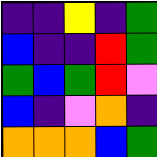[["indigo", "indigo", "yellow", "indigo", "green"], ["blue", "indigo", "indigo", "red", "green"], ["green", "blue", "green", "red", "violet"], ["blue", "indigo", "violet", "orange", "indigo"], ["orange", "orange", "orange", "blue", "green"]]